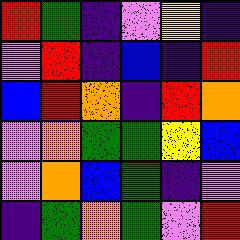[["red", "green", "indigo", "violet", "yellow", "indigo"], ["violet", "red", "indigo", "blue", "indigo", "red"], ["blue", "red", "orange", "indigo", "red", "orange"], ["violet", "orange", "green", "green", "yellow", "blue"], ["violet", "orange", "blue", "green", "indigo", "violet"], ["indigo", "green", "orange", "green", "violet", "red"]]